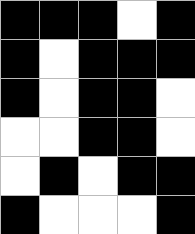[["black", "black", "black", "white", "black"], ["black", "white", "black", "black", "black"], ["black", "white", "black", "black", "white"], ["white", "white", "black", "black", "white"], ["white", "black", "white", "black", "black"], ["black", "white", "white", "white", "black"]]